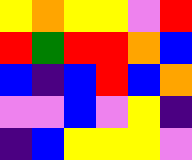[["yellow", "orange", "yellow", "yellow", "violet", "red"], ["red", "green", "red", "red", "orange", "blue"], ["blue", "indigo", "blue", "red", "blue", "orange"], ["violet", "violet", "blue", "violet", "yellow", "indigo"], ["indigo", "blue", "yellow", "yellow", "yellow", "violet"]]